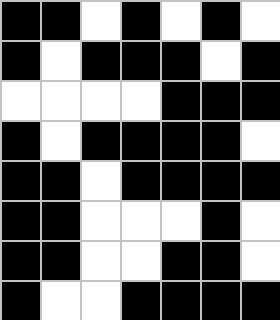[["black", "black", "white", "black", "white", "black", "white"], ["black", "white", "black", "black", "black", "white", "black"], ["white", "white", "white", "white", "black", "black", "black"], ["black", "white", "black", "black", "black", "black", "white"], ["black", "black", "white", "black", "black", "black", "black"], ["black", "black", "white", "white", "white", "black", "white"], ["black", "black", "white", "white", "black", "black", "white"], ["black", "white", "white", "black", "black", "black", "black"]]